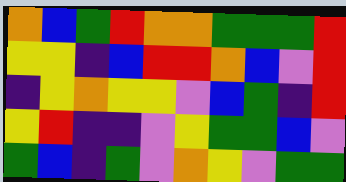[["orange", "blue", "green", "red", "orange", "orange", "green", "green", "green", "red"], ["yellow", "yellow", "indigo", "blue", "red", "red", "orange", "blue", "violet", "red"], ["indigo", "yellow", "orange", "yellow", "yellow", "violet", "blue", "green", "indigo", "red"], ["yellow", "red", "indigo", "indigo", "violet", "yellow", "green", "green", "blue", "violet"], ["green", "blue", "indigo", "green", "violet", "orange", "yellow", "violet", "green", "green"]]